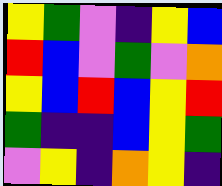[["yellow", "green", "violet", "indigo", "yellow", "blue"], ["red", "blue", "violet", "green", "violet", "orange"], ["yellow", "blue", "red", "blue", "yellow", "red"], ["green", "indigo", "indigo", "blue", "yellow", "green"], ["violet", "yellow", "indigo", "orange", "yellow", "indigo"]]